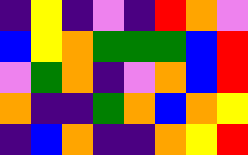[["indigo", "yellow", "indigo", "violet", "indigo", "red", "orange", "violet"], ["blue", "yellow", "orange", "green", "green", "green", "blue", "red"], ["violet", "green", "orange", "indigo", "violet", "orange", "blue", "red"], ["orange", "indigo", "indigo", "green", "orange", "blue", "orange", "yellow"], ["indigo", "blue", "orange", "indigo", "indigo", "orange", "yellow", "red"]]